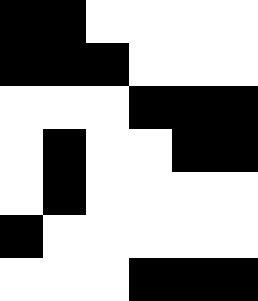[["black", "black", "white", "white", "white", "white"], ["black", "black", "black", "white", "white", "white"], ["white", "white", "white", "black", "black", "black"], ["white", "black", "white", "white", "black", "black"], ["white", "black", "white", "white", "white", "white"], ["black", "white", "white", "white", "white", "white"], ["white", "white", "white", "black", "black", "black"]]